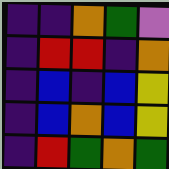[["indigo", "indigo", "orange", "green", "violet"], ["indigo", "red", "red", "indigo", "orange"], ["indigo", "blue", "indigo", "blue", "yellow"], ["indigo", "blue", "orange", "blue", "yellow"], ["indigo", "red", "green", "orange", "green"]]